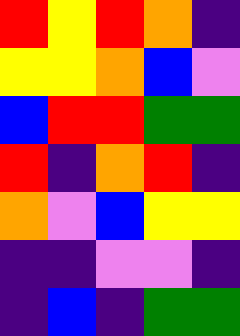[["red", "yellow", "red", "orange", "indigo"], ["yellow", "yellow", "orange", "blue", "violet"], ["blue", "red", "red", "green", "green"], ["red", "indigo", "orange", "red", "indigo"], ["orange", "violet", "blue", "yellow", "yellow"], ["indigo", "indigo", "violet", "violet", "indigo"], ["indigo", "blue", "indigo", "green", "green"]]